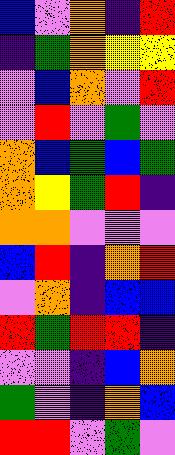[["blue", "violet", "orange", "indigo", "red"], ["indigo", "green", "orange", "yellow", "yellow"], ["violet", "blue", "orange", "violet", "red"], ["violet", "red", "violet", "green", "violet"], ["orange", "blue", "green", "blue", "green"], ["orange", "yellow", "green", "red", "indigo"], ["orange", "orange", "violet", "violet", "violet"], ["blue", "red", "indigo", "orange", "red"], ["violet", "orange", "indigo", "blue", "blue"], ["red", "green", "red", "red", "indigo"], ["violet", "violet", "indigo", "blue", "orange"], ["green", "violet", "indigo", "orange", "blue"], ["red", "red", "violet", "green", "violet"]]